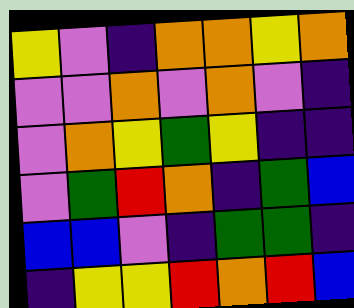[["yellow", "violet", "indigo", "orange", "orange", "yellow", "orange"], ["violet", "violet", "orange", "violet", "orange", "violet", "indigo"], ["violet", "orange", "yellow", "green", "yellow", "indigo", "indigo"], ["violet", "green", "red", "orange", "indigo", "green", "blue"], ["blue", "blue", "violet", "indigo", "green", "green", "indigo"], ["indigo", "yellow", "yellow", "red", "orange", "red", "blue"]]